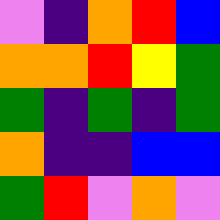[["violet", "indigo", "orange", "red", "blue"], ["orange", "orange", "red", "yellow", "green"], ["green", "indigo", "green", "indigo", "green"], ["orange", "indigo", "indigo", "blue", "blue"], ["green", "red", "violet", "orange", "violet"]]